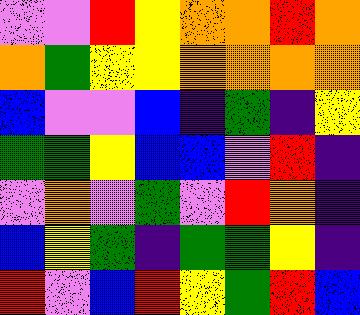[["violet", "violet", "red", "yellow", "orange", "orange", "red", "orange"], ["orange", "green", "yellow", "yellow", "orange", "orange", "orange", "orange"], ["blue", "violet", "violet", "blue", "indigo", "green", "indigo", "yellow"], ["green", "green", "yellow", "blue", "blue", "violet", "red", "indigo"], ["violet", "orange", "violet", "green", "violet", "red", "orange", "indigo"], ["blue", "yellow", "green", "indigo", "green", "green", "yellow", "indigo"], ["red", "violet", "blue", "red", "yellow", "green", "red", "blue"]]